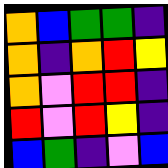[["orange", "blue", "green", "green", "indigo"], ["orange", "indigo", "orange", "red", "yellow"], ["orange", "violet", "red", "red", "indigo"], ["red", "violet", "red", "yellow", "indigo"], ["blue", "green", "indigo", "violet", "blue"]]